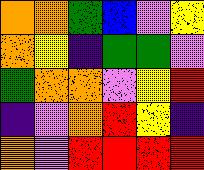[["orange", "orange", "green", "blue", "violet", "yellow"], ["orange", "yellow", "indigo", "green", "green", "violet"], ["green", "orange", "orange", "violet", "yellow", "red"], ["indigo", "violet", "orange", "red", "yellow", "indigo"], ["orange", "violet", "red", "red", "red", "red"]]